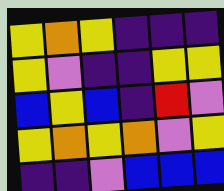[["yellow", "orange", "yellow", "indigo", "indigo", "indigo"], ["yellow", "violet", "indigo", "indigo", "yellow", "yellow"], ["blue", "yellow", "blue", "indigo", "red", "violet"], ["yellow", "orange", "yellow", "orange", "violet", "yellow"], ["indigo", "indigo", "violet", "blue", "blue", "blue"]]